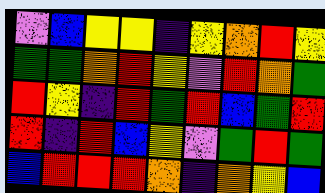[["violet", "blue", "yellow", "yellow", "indigo", "yellow", "orange", "red", "yellow"], ["green", "green", "orange", "red", "yellow", "violet", "red", "orange", "green"], ["red", "yellow", "indigo", "red", "green", "red", "blue", "green", "red"], ["red", "indigo", "red", "blue", "yellow", "violet", "green", "red", "green"], ["blue", "red", "red", "red", "orange", "indigo", "orange", "yellow", "blue"]]